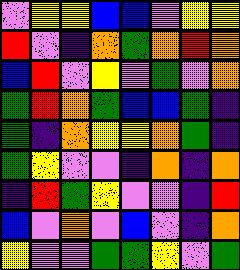[["violet", "yellow", "yellow", "blue", "blue", "violet", "yellow", "yellow"], ["red", "violet", "indigo", "orange", "green", "orange", "red", "orange"], ["blue", "red", "violet", "yellow", "violet", "green", "violet", "orange"], ["green", "red", "orange", "green", "blue", "blue", "green", "indigo"], ["green", "indigo", "orange", "yellow", "yellow", "orange", "green", "indigo"], ["green", "yellow", "violet", "violet", "indigo", "orange", "indigo", "orange"], ["indigo", "red", "green", "yellow", "violet", "violet", "indigo", "red"], ["blue", "violet", "orange", "violet", "blue", "violet", "indigo", "orange"], ["yellow", "violet", "violet", "green", "green", "yellow", "violet", "green"]]